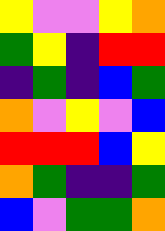[["yellow", "violet", "violet", "yellow", "orange"], ["green", "yellow", "indigo", "red", "red"], ["indigo", "green", "indigo", "blue", "green"], ["orange", "violet", "yellow", "violet", "blue"], ["red", "red", "red", "blue", "yellow"], ["orange", "green", "indigo", "indigo", "green"], ["blue", "violet", "green", "green", "orange"]]